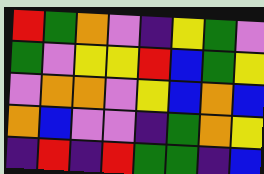[["red", "green", "orange", "violet", "indigo", "yellow", "green", "violet"], ["green", "violet", "yellow", "yellow", "red", "blue", "green", "yellow"], ["violet", "orange", "orange", "violet", "yellow", "blue", "orange", "blue"], ["orange", "blue", "violet", "violet", "indigo", "green", "orange", "yellow"], ["indigo", "red", "indigo", "red", "green", "green", "indigo", "blue"]]